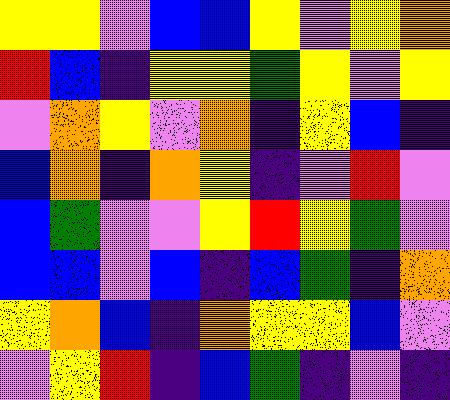[["yellow", "yellow", "violet", "blue", "blue", "yellow", "violet", "yellow", "orange"], ["red", "blue", "indigo", "yellow", "yellow", "green", "yellow", "violet", "yellow"], ["violet", "orange", "yellow", "violet", "orange", "indigo", "yellow", "blue", "indigo"], ["blue", "orange", "indigo", "orange", "yellow", "indigo", "violet", "red", "violet"], ["blue", "green", "violet", "violet", "yellow", "red", "yellow", "green", "violet"], ["blue", "blue", "violet", "blue", "indigo", "blue", "green", "indigo", "orange"], ["yellow", "orange", "blue", "indigo", "orange", "yellow", "yellow", "blue", "violet"], ["violet", "yellow", "red", "indigo", "blue", "green", "indigo", "violet", "indigo"]]